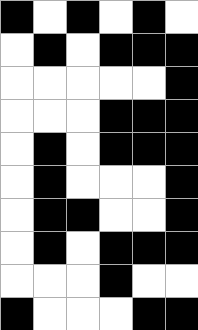[["black", "white", "black", "white", "black", "white"], ["white", "black", "white", "black", "black", "black"], ["white", "white", "white", "white", "white", "black"], ["white", "white", "white", "black", "black", "black"], ["white", "black", "white", "black", "black", "black"], ["white", "black", "white", "white", "white", "black"], ["white", "black", "black", "white", "white", "black"], ["white", "black", "white", "black", "black", "black"], ["white", "white", "white", "black", "white", "white"], ["black", "white", "white", "white", "black", "black"]]